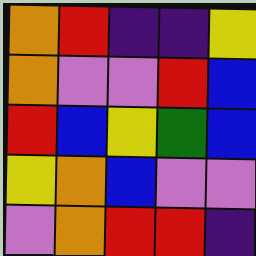[["orange", "red", "indigo", "indigo", "yellow"], ["orange", "violet", "violet", "red", "blue"], ["red", "blue", "yellow", "green", "blue"], ["yellow", "orange", "blue", "violet", "violet"], ["violet", "orange", "red", "red", "indigo"]]